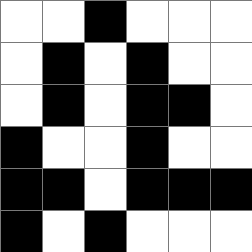[["white", "white", "black", "white", "white", "white"], ["white", "black", "white", "black", "white", "white"], ["white", "black", "white", "black", "black", "white"], ["black", "white", "white", "black", "white", "white"], ["black", "black", "white", "black", "black", "black"], ["black", "white", "black", "white", "white", "white"]]